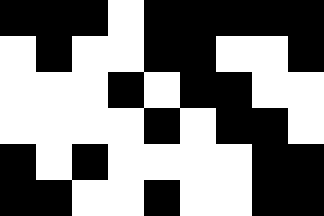[["black", "black", "black", "white", "black", "black", "black", "black", "black"], ["white", "black", "white", "white", "black", "black", "white", "white", "black"], ["white", "white", "white", "black", "white", "black", "black", "white", "white"], ["white", "white", "white", "white", "black", "white", "black", "black", "white"], ["black", "white", "black", "white", "white", "white", "white", "black", "black"], ["black", "black", "white", "white", "black", "white", "white", "black", "black"]]